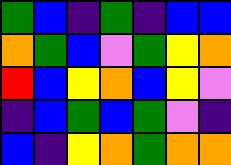[["green", "blue", "indigo", "green", "indigo", "blue", "blue"], ["orange", "green", "blue", "violet", "green", "yellow", "orange"], ["red", "blue", "yellow", "orange", "blue", "yellow", "violet"], ["indigo", "blue", "green", "blue", "green", "violet", "indigo"], ["blue", "indigo", "yellow", "orange", "green", "orange", "orange"]]